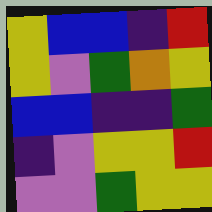[["yellow", "blue", "blue", "indigo", "red"], ["yellow", "violet", "green", "orange", "yellow"], ["blue", "blue", "indigo", "indigo", "green"], ["indigo", "violet", "yellow", "yellow", "red"], ["violet", "violet", "green", "yellow", "yellow"]]